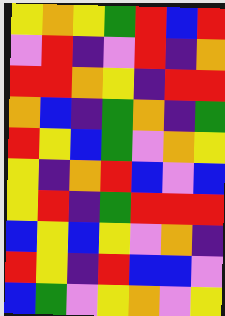[["yellow", "orange", "yellow", "green", "red", "blue", "red"], ["violet", "red", "indigo", "violet", "red", "indigo", "orange"], ["red", "red", "orange", "yellow", "indigo", "red", "red"], ["orange", "blue", "indigo", "green", "orange", "indigo", "green"], ["red", "yellow", "blue", "green", "violet", "orange", "yellow"], ["yellow", "indigo", "orange", "red", "blue", "violet", "blue"], ["yellow", "red", "indigo", "green", "red", "red", "red"], ["blue", "yellow", "blue", "yellow", "violet", "orange", "indigo"], ["red", "yellow", "indigo", "red", "blue", "blue", "violet"], ["blue", "green", "violet", "yellow", "orange", "violet", "yellow"]]